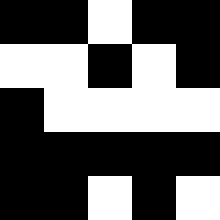[["black", "black", "white", "black", "black"], ["white", "white", "black", "white", "black"], ["black", "white", "white", "white", "white"], ["black", "black", "black", "black", "black"], ["black", "black", "white", "black", "white"]]